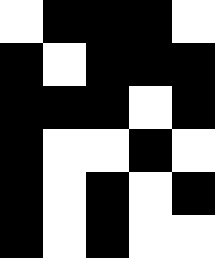[["white", "black", "black", "black", "white"], ["black", "white", "black", "black", "black"], ["black", "black", "black", "white", "black"], ["black", "white", "white", "black", "white"], ["black", "white", "black", "white", "black"], ["black", "white", "black", "white", "white"]]